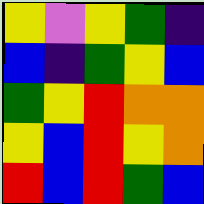[["yellow", "violet", "yellow", "green", "indigo"], ["blue", "indigo", "green", "yellow", "blue"], ["green", "yellow", "red", "orange", "orange"], ["yellow", "blue", "red", "yellow", "orange"], ["red", "blue", "red", "green", "blue"]]